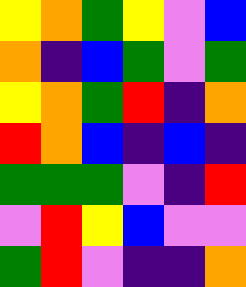[["yellow", "orange", "green", "yellow", "violet", "blue"], ["orange", "indigo", "blue", "green", "violet", "green"], ["yellow", "orange", "green", "red", "indigo", "orange"], ["red", "orange", "blue", "indigo", "blue", "indigo"], ["green", "green", "green", "violet", "indigo", "red"], ["violet", "red", "yellow", "blue", "violet", "violet"], ["green", "red", "violet", "indigo", "indigo", "orange"]]